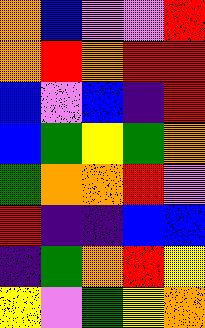[["orange", "blue", "violet", "violet", "red"], ["orange", "red", "orange", "red", "red"], ["blue", "violet", "blue", "indigo", "red"], ["blue", "green", "yellow", "green", "orange"], ["green", "orange", "orange", "red", "violet"], ["red", "indigo", "indigo", "blue", "blue"], ["indigo", "green", "orange", "red", "yellow"], ["yellow", "violet", "green", "yellow", "orange"]]